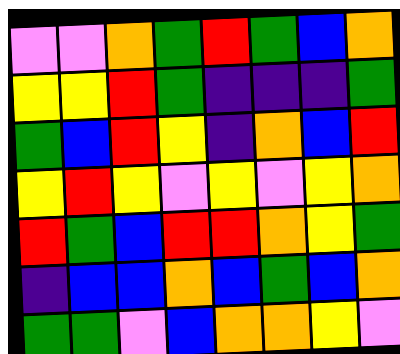[["violet", "violet", "orange", "green", "red", "green", "blue", "orange"], ["yellow", "yellow", "red", "green", "indigo", "indigo", "indigo", "green"], ["green", "blue", "red", "yellow", "indigo", "orange", "blue", "red"], ["yellow", "red", "yellow", "violet", "yellow", "violet", "yellow", "orange"], ["red", "green", "blue", "red", "red", "orange", "yellow", "green"], ["indigo", "blue", "blue", "orange", "blue", "green", "blue", "orange"], ["green", "green", "violet", "blue", "orange", "orange", "yellow", "violet"]]